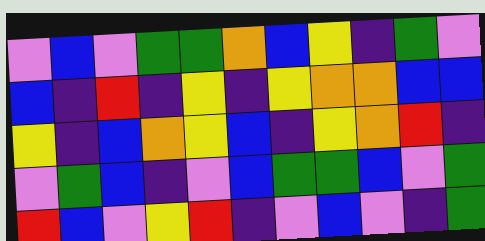[["violet", "blue", "violet", "green", "green", "orange", "blue", "yellow", "indigo", "green", "violet"], ["blue", "indigo", "red", "indigo", "yellow", "indigo", "yellow", "orange", "orange", "blue", "blue"], ["yellow", "indigo", "blue", "orange", "yellow", "blue", "indigo", "yellow", "orange", "red", "indigo"], ["violet", "green", "blue", "indigo", "violet", "blue", "green", "green", "blue", "violet", "green"], ["red", "blue", "violet", "yellow", "red", "indigo", "violet", "blue", "violet", "indigo", "green"]]